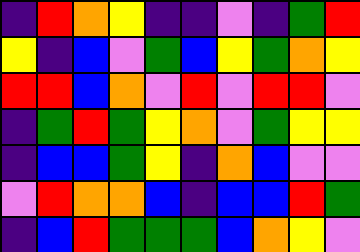[["indigo", "red", "orange", "yellow", "indigo", "indigo", "violet", "indigo", "green", "red"], ["yellow", "indigo", "blue", "violet", "green", "blue", "yellow", "green", "orange", "yellow"], ["red", "red", "blue", "orange", "violet", "red", "violet", "red", "red", "violet"], ["indigo", "green", "red", "green", "yellow", "orange", "violet", "green", "yellow", "yellow"], ["indigo", "blue", "blue", "green", "yellow", "indigo", "orange", "blue", "violet", "violet"], ["violet", "red", "orange", "orange", "blue", "indigo", "blue", "blue", "red", "green"], ["indigo", "blue", "red", "green", "green", "green", "blue", "orange", "yellow", "violet"]]